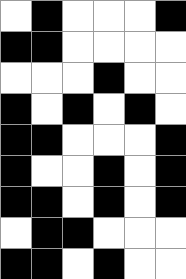[["white", "black", "white", "white", "white", "black"], ["black", "black", "white", "white", "white", "white"], ["white", "white", "white", "black", "white", "white"], ["black", "white", "black", "white", "black", "white"], ["black", "black", "white", "white", "white", "black"], ["black", "white", "white", "black", "white", "black"], ["black", "black", "white", "black", "white", "black"], ["white", "black", "black", "white", "white", "white"], ["black", "black", "white", "black", "white", "white"]]